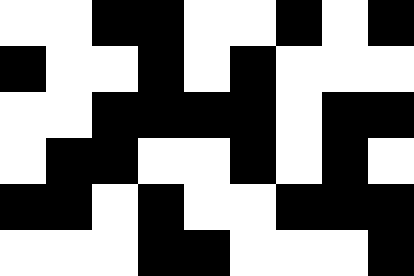[["white", "white", "black", "black", "white", "white", "black", "white", "black"], ["black", "white", "white", "black", "white", "black", "white", "white", "white"], ["white", "white", "black", "black", "black", "black", "white", "black", "black"], ["white", "black", "black", "white", "white", "black", "white", "black", "white"], ["black", "black", "white", "black", "white", "white", "black", "black", "black"], ["white", "white", "white", "black", "black", "white", "white", "white", "black"]]